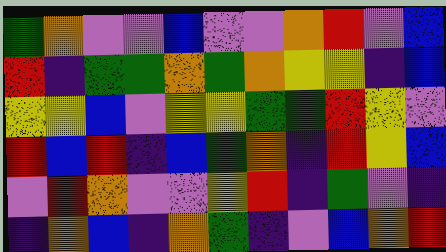[["green", "orange", "violet", "violet", "blue", "violet", "violet", "orange", "red", "violet", "blue"], ["red", "indigo", "green", "green", "orange", "green", "orange", "yellow", "yellow", "indigo", "blue"], ["yellow", "yellow", "blue", "violet", "yellow", "yellow", "green", "green", "red", "yellow", "violet"], ["red", "blue", "red", "indigo", "blue", "green", "orange", "indigo", "red", "yellow", "blue"], ["violet", "red", "orange", "violet", "violet", "yellow", "red", "indigo", "green", "violet", "indigo"], ["indigo", "orange", "blue", "indigo", "orange", "green", "indigo", "violet", "blue", "orange", "red"]]